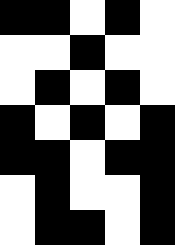[["black", "black", "white", "black", "white"], ["white", "white", "black", "white", "white"], ["white", "black", "white", "black", "white"], ["black", "white", "black", "white", "black"], ["black", "black", "white", "black", "black"], ["white", "black", "white", "white", "black"], ["white", "black", "black", "white", "black"]]